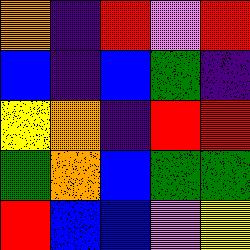[["orange", "indigo", "red", "violet", "red"], ["blue", "indigo", "blue", "green", "indigo"], ["yellow", "orange", "indigo", "red", "red"], ["green", "orange", "blue", "green", "green"], ["red", "blue", "blue", "violet", "yellow"]]